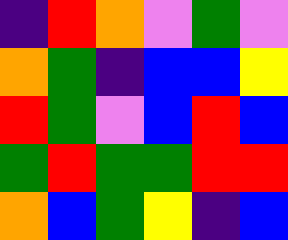[["indigo", "red", "orange", "violet", "green", "violet"], ["orange", "green", "indigo", "blue", "blue", "yellow"], ["red", "green", "violet", "blue", "red", "blue"], ["green", "red", "green", "green", "red", "red"], ["orange", "blue", "green", "yellow", "indigo", "blue"]]